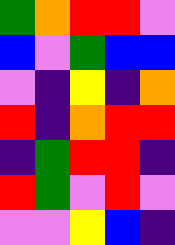[["green", "orange", "red", "red", "violet"], ["blue", "violet", "green", "blue", "blue"], ["violet", "indigo", "yellow", "indigo", "orange"], ["red", "indigo", "orange", "red", "red"], ["indigo", "green", "red", "red", "indigo"], ["red", "green", "violet", "red", "violet"], ["violet", "violet", "yellow", "blue", "indigo"]]